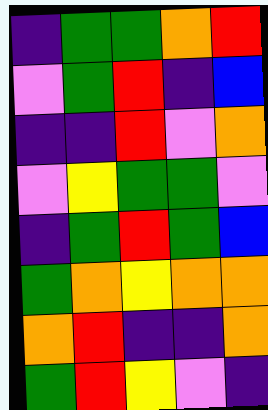[["indigo", "green", "green", "orange", "red"], ["violet", "green", "red", "indigo", "blue"], ["indigo", "indigo", "red", "violet", "orange"], ["violet", "yellow", "green", "green", "violet"], ["indigo", "green", "red", "green", "blue"], ["green", "orange", "yellow", "orange", "orange"], ["orange", "red", "indigo", "indigo", "orange"], ["green", "red", "yellow", "violet", "indigo"]]